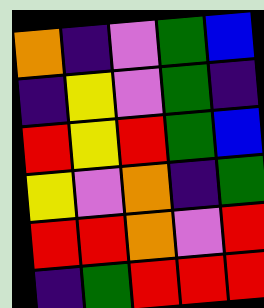[["orange", "indigo", "violet", "green", "blue"], ["indigo", "yellow", "violet", "green", "indigo"], ["red", "yellow", "red", "green", "blue"], ["yellow", "violet", "orange", "indigo", "green"], ["red", "red", "orange", "violet", "red"], ["indigo", "green", "red", "red", "red"]]